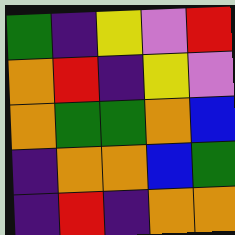[["green", "indigo", "yellow", "violet", "red"], ["orange", "red", "indigo", "yellow", "violet"], ["orange", "green", "green", "orange", "blue"], ["indigo", "orange", "orange", "blue", "green"], ["indigo", "red", "indigo", "orange", "orange"]]